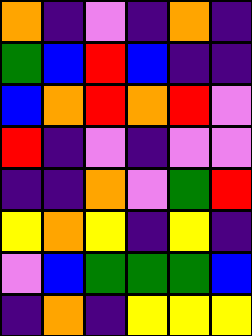[["orange", "indigo", "violet", "indigo", "orange", "indigo"], ["green", "blue", "red", "blue", "indigo", "indigo"], ["blue", "orange", "red", "orange", "red", "violet"], ["red", "indigo", "violet", "indigo", "violet", "violet"], ["indigo", "indigo", "orange", "violet", "green", "red"], ["yellow", "orange", "yellow", "indigo", "yellow", "indigo"], ["violet", "blue", "green", "green", "green", "blue"], ["indigo", "orange", "indigo", "yellow", "yellow", "yellow"]]